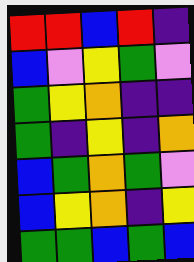[["red", "red", "blue", "red", "indigo"], ["blue", "violet", "yellow", "green", "violet"], ["green", "yellow", "orange", "indigo", "indigo"], ["green", "indigo", "yellow", "indigo", "orange"], ["blue", "green", "orange", "green", "violet"], ["blue", "yellow", "orange", "indigo", "yellow"], ["green", "green", "blue", "green", "blue"]]